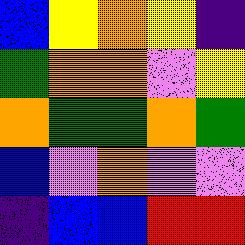[["blue", "yellow", "orange", "yellow", "indigo"], ["green", "orange", "orange", "violet", "yellow"], ["orange", "green", "green", "orange", "green"], ["blue", "violet", "orange", "violet", "violet"], ["indigo", "blue", "blue", "red", "red"]]